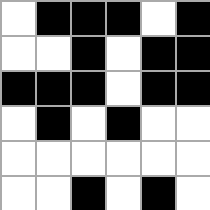[["white", "black", "black", "black", "white", "black"], ["white", "white", "black", "white", "black", "black"], ["black", "black", "black", "white", "black", "black"], ["white", "black", "white", "black", "white", "white"], ["white", "white", "white", "white", "white", "white"], ["white", "white", "black", "white", "black", "white"]]